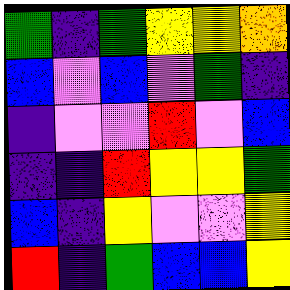[["green", "indigo", "green", "yellow", "yellow", "orange"], ["blue", "violet", "blue", "violet", "green", "indigo"], ["indigo", "violet", "violet", "red", "violet", "blue"], ["indigo", "indigo", "red", "yellow", "yellow", "green"], ["blue", "indigo", "yellow", "violet", "violet", "yellow"], ["red", "indigo", "green", "blue", "blue", "yellow"]]